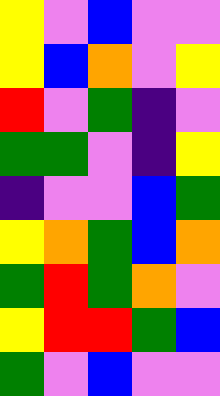[["yellow", "violet", "blue", "violet", "violet"], ["yellow", "blue", "orange", "violet", "yellow"], ["red", "violet", "green", "indigo", "violet"], ["green", "green", "violet", "indigo", "yellow"], ["indigo", "violet", "violet", "blue", "green"], ["yellow", "orange", "green", "blue", "orange"], ["green", "red", "green", "orange", "violet"], ["yellow", "red", "red", "green", "blue"], ["green", "violet", "blue", "violet", "violet"]]